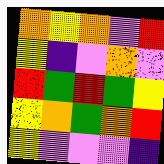[["orange", "yellow", "orange", "violet", "red"], ["yellow", "indigo", "violet", "orange", "violet"], ["red", "green", "red", "green", "yellow"], ["yellow", "orange", "green", "orange", "red"], ["yellow", "violet", "violet", "violet", "indigo"]]